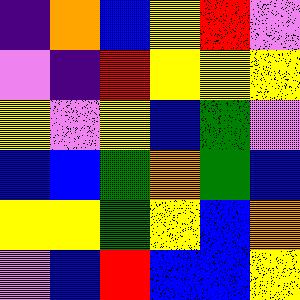[["indigo", "orange", "blue", "yellow", "red", "violet"], ["violet", "indigo", "red", "yellow", "yellow", "yellow"], ["yellow", "violet", "yellow", "blue", "green", "violet"], ["blue", "blue", "green", "orange", "green", "blue"], ["yellow", "yellow", "green", "yellow", "blue", "orange"], ["violet", "blue", "red", "blue", "blue", "yellow"]]